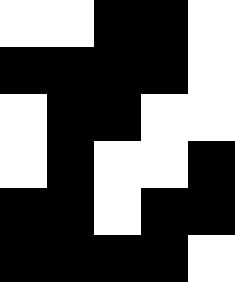[["white", "white", "black", "black", "white"], ["black", "black", "black", "black", "white"], ["white", "black", "black", "white", "white"], ["white", "black", "white", "white", "black"], ["black", "black", "white", "black", "black"], ["black", "black", "black", "black", "white"]]